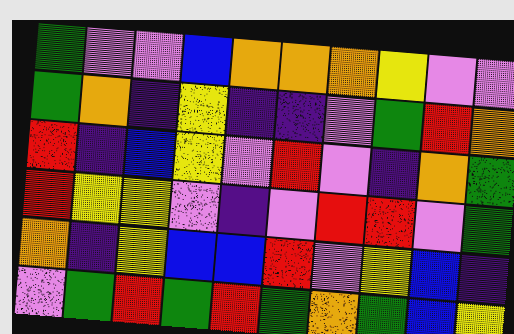[["green", "violet", "violet", "blue", "orange", "orange", "orange", "yellow", "violet", "violet"], ["green", "orange", "indigo", "yellow", "indigo", "indigo", "violet", "green", "red", "orange"], ["red", "indigo", "blue", "yellow", "violet", "red", "violet", "indigo", "orange", "green"], ["red", "yellow", "yellow", "violet", "indigo", "violet", "red", "red", "violet", "green"], ["orange", "indigo", "yellow", "blue", "blue", "red", "violet", "yellow", "blue", "indigo"], ["violet", "green", "red", "green", "red", "green", "orange", "green", "blue", "yellow"]]